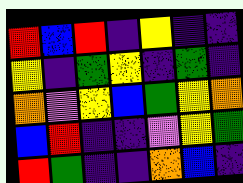[["red", "blue", "red", "indigo", "yellow", "indigo", "indigo"], ["yellow", "indigo", "green", "yellow", "indigo", "green", "indigo"], ["orange", "violet", "yellow", "blue", "green", "yellow", "orange"], ["blue", "red", "indigo", "indigo", "violet", "yellow", "green"], ["red", "green", "indigo", "indigo", "orange", "blue", "indigo"]]